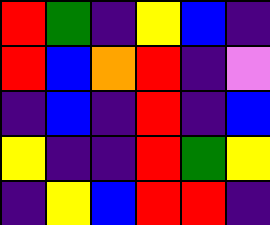[["red", "green", "indigo", "yellow", "blue", "indigo"], ["red", "blue", "orange", "red", "indigo", "violet"], ["indigo", "blue", "indigo", "red", "indigo", "blue"], ["yellow", "indigo", "indigo", "red", "green", "yellow"], ["indigo", "yellow", "blue", "red", "red", "indigo"]]